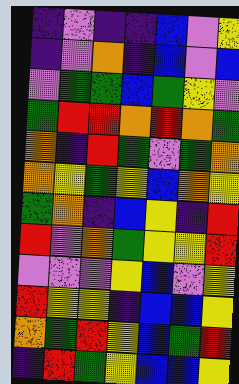[["indigo", "violet", "indigo", "indigo", "blue", "violet", "yellow"], ["indigo", "violet", "orange", "indigo", "blue", "violet", "blue"], ["violet", "green", "green", "blue", "green", "yellow", "violet"], ["green", "red", "red", "orange", "red", "orange", "green"], ["orange", "indigo", "red", "green", "violet", "green", "orange"], ["orange", "yellow", "green", "yellow", "blue", "orange", "yellow"], ["green", "orange", "indigo", "blue", "yellow", "indigo", "red"], ["red", "violet", "orange", "green", "yellow", "yellow", "red"], ["violet", "violet", "violet", "yellow", "blue", "violet", "yellow"], ["red", "yellow", "yellow", "indigo", "blue", "blue", "yellow"], ["orange", "green", "red", "yellow", "blue", "green", "red"], ["indigo", "red", "green", "yellow", "blue", "blue", "yellow"]]